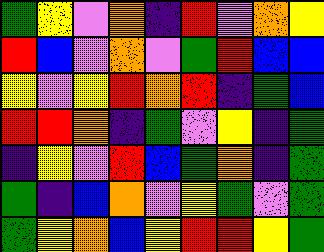[["green", "yellow", "violet", "orange", "indigo", "red", "violet", "orange", "yellow"], ["red", "blue", "violet", "orange", "violet", "green", "red", "blue", "blue"], ["yellow", "violet", "yellow", "red", "orange", "red", "indigo", "green", "blue"], ["red", "red", "orange", "indigo", "green", "violet", "yellow", "indigo", "green"], ["indigo", "yellow", "violet", "red", "blue", "green", "orange", "indigo", "green"], ["green", "indigo", "blue", "orange", "violet", "yellow", "green", "violet", "green"], ["green", "yellow", "orange", "blue", "yellow", "red", "red", "yellow", "green"]]